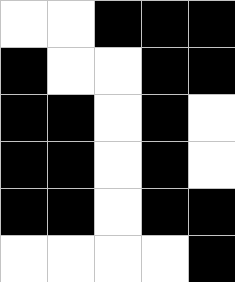[["white", "white", "black", "black", "black"], ["black", "white", "white", "black", "black"], ["black", "black", "white", "black", "white"], ["black", "black", "white", "black", "white"], ["black", "black", "white", "black", "black"], ["white", "white", "white", "white", "black"]]